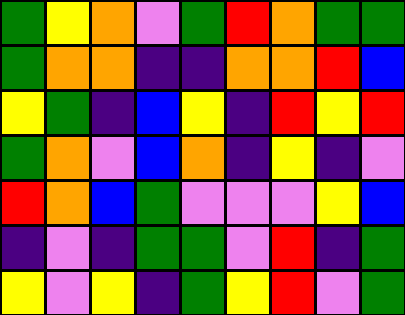[["green", "yellow", "orange", "violet", "green", "red", "orange", "green", "green"], ["green", "orange", "orange", "indigo", "indigo", "orange", "orange", "red", "blue"], ["yellow", "green", "indigo", "blue", "yellow", "indigo", "red", "yellow", "red"], ["green", "orange", "violet", "blue", "orange", "indigo", "yellow", "indigo", "violet"], ["red", "orange", "blue", "green", "violet", "violet", "violet", "yellow", "blue"], ["indigo", "violet", "indigo", "green", "green", "violet", "red", "indigo", "green"], ["yellow", "violet", "yellow", "indigo", "green", "yellow", "red", "violet", "green"]]